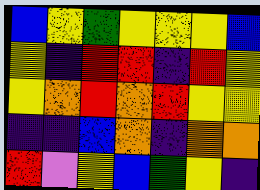[["blue", "yellow", "green", "yellow", "yellow", "yellow", "blue"], ["yellow", "indigo", "red", "red", "indigo", "red", "yellow"], ["yellow", "orange", "red", "orange", "red", "yellow", "yellow"], ["indigo", "indigo", "blue", "orange", "indigo", "orange", "orange"], ["red", "violet", "yellow", "blue", "green", "yellow", "indigo"]]